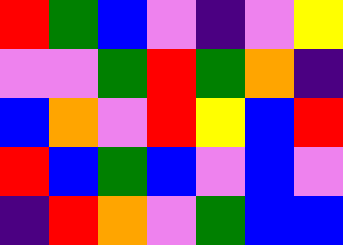[["red", "green", "blue", "violet", "indigo", "violet", "yellow"], ["violet", "violet", "green", "red", "green", "orange", "indigo"], ["blue", "orange", "violet", "red", "yellow", "blue", "red"], ["red", "blue", "green", "blue", "violet", "blue", "violet"], ["indigo", "red", "orange", "violet", "green", "blue", "blue"]]